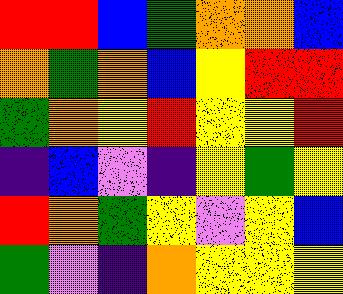[["red", "red", "blue", "green", "orange", "orange", "blue"], ["orange", "green", "orange", "blue", "yellow", "red", "red"], ["green", "orange", "yellow", "red", "yellow", "yellow", "red"], ["indigo", "blue", "violet", "indigo", "yellow", "green", "yellow"], ["red", "orange", "green", "yellow", "violet", "yellow", "blue"], ["green", "violet", "indigo", "orange", "yellow", "yellow", "yellow"]]